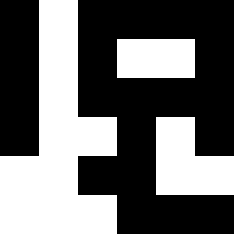[["black", "white", "black", "black", "black", "black"], ["black", "white", "black", "white", "white", "black"], ["black", "white", "black", "black", "black", "black"], ["black", "white", "white", "black", "white", "black"], ["white", "white", "black", "black", "white", "white"], ["white", "white", "white", "black", "black", "black"]]